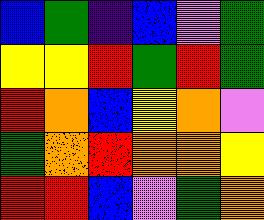[["blue", "green", "indigo", "blue", "violet", "green"], ["yellow", "yellow", "red", "green", "red", "green"], ["red", "orange", "blue", "yellow", "orange", "violet"], ["green", "orange", "red", "orange", "orange", "yellow"], ["red", "red", "blue", "violet", "green", "orange"]]